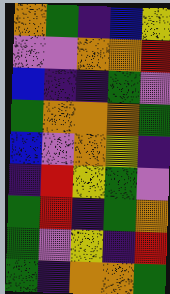[["orange", "green", "indigo", "blue", "yellow"], ["violet", "violet", "orange", "orange", "red"], ["blue", "indigo", "indigo", "green", "violet"], ["green", "orange", "orange", "orange", "green"], ["blue", "violet", "orange", "yellow", "indigo"], ["indigo", "red", "yellow", "green", "violet"], ["green", "red", "indigo", "green", "orange"], ["green", "violet", "yellow", "indigo", "red"], ["green", "indigo", "orange", "orange", "green"]]